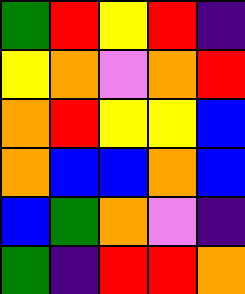[["green", "red", "yellow", "red", "indigo"], ["yellow", "orange", "violet", "orange", "red"], ["orange", "red", "yellow", "yellow", "blue"], ["orange", "blue", "blue", "orange", "blue"], ["blue", "green", "orange", "violet", "indigo"], ["green", "indigo", "red", "red", "orange"]]